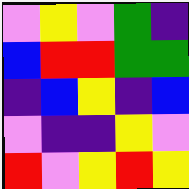[["violet", "yellow", "violet", "green", "indigo"], ["blue", "red", "red", "green", "green"], ["indigo", "blue", "yellow", "indigo", "blue"], ["violet", "indigo", "indigo", "yellow", "violet"], ["red", "violet", "yellow", "red", "yellow"]]